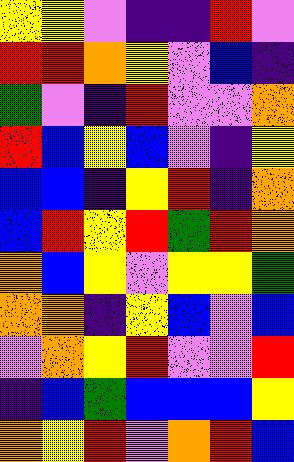[["yellow", "yellow", "violet", "indigo", "indigo", "red", "violet"], ["red", "red", "orange", "yellow", "violet", "blue", "indigo"], ["green", "violet", "indigo", "red", "violet", "violet", "orange"], ["red", "blue", "yellow", "blue", "violet", "indigo", "yellow"], ["blue", "blue", "indigo", "yellow", "red", "indigo", "orange"], ["blue", "red", "yellow", "red", "green", "red", "orange"], ["orange", "blue", "yellow", "violet", "yellow", "yellow", "green"], ["orange", "orange", "indigo", "yellow", "blue", "violet", "blue"], ["violet", "orange", "yellow", "red", "violet", "violet", "red"], ["indigo", "blue", "green", "blue", "blue", "blue", "yellow"], ["orange", "yellow", "red", "violet", "orange", "red", "blue"]]